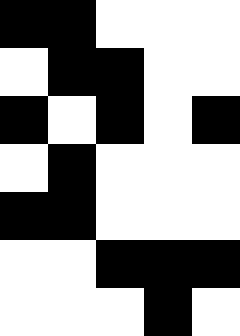[["black", "black", "white", "white", "white"], ["white", "black", "black", "white", "white"], ["black", "white", "black", "white", "black"], ["white", "black", "white", "white", "white"], ["black", "black", "white", "white", "white"], ["white", "white", "black", "black", "black"], ["white", "white", "white", "black", "white"]]